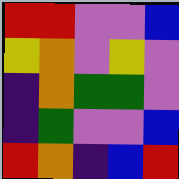[["red", "red", "violet", "violet", "blue"], ["yellow", "orange", "violet", "yellow", "violet"], ["indigo", "orange", "green", "green", "violet"], ["indigo", "green", "violet", "violet", "blue"], ["red", "orange", "indigo", "blue", "red"]]